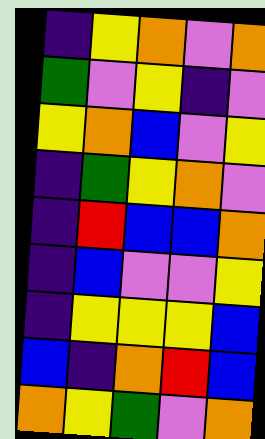[["indigo", "yellow", "orange", "violet", "orange"], ["green", "violet", "yellow", "indigo", "violet"], ["yellow", "orange", "blue", "violet", "yellow"], ["indigo", "green", "yellow", "orange", "violet"], ["indigo", "red", "blue", "blue", "orange"], ["indigo", "blue", "violet", "violet", "yellow"], ["indigo", "yellow", "yellow", "yellow", "blue"], ["blue", "indigo", "orange", "red", "blue"], ["orange", "yellow", "green", "violet", "orange"]]